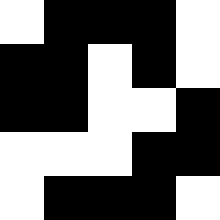[["white", "black", "black", "black", "white"], ["black", "black", "white", "black", "white"], ["black", "black", "white", "white", "black"], ["white", "white", "white", "black", "black"], ["white", "black", "black", "black", "white"]]